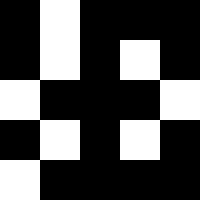[["black", "white", "black", "black", "black"], ["black", "white", "black", "white", "black"], ["white", "black", "black", "black", "white"], ["black", "white", "black", "white", "black"], ["white", "black", "black", "black", "black"]]